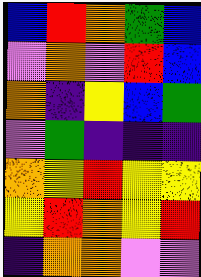[["blue", "red", "orange", "green", "blue"], ["violet", "orange", "violet", "red", "blue"], ["orange", "indigo", "yellow", "blue", "green"], ["violet", "green", "indigo", "indigo", "indigo"], ["orange", "yellow", "red", "yellow", "yellow"], ["yellow", "red", "orange", "yellow", "red"], ["indigo", "orange", "orange", "violet", "violet"]]